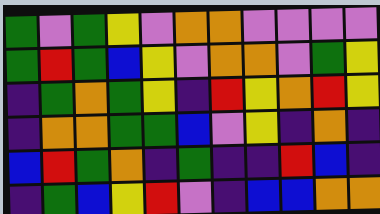[["green", "violet", "green", "yellow", "violet", "orange", "orange", "violet", "violet", "violet", "violet"], ["green", "red", "green", "blue", "yellow", "violet", "orange", "orange", "violet", "green", "yellow"], ["indigo", "green", "orange", "green", "yellow", "indigo", "red", "yellow", "orange", "red", "yellow"], ["indigo", "orange", "orange", "green", "green", "blue", "violet", "yellow", "indigo", "orange", "indigo"], ["blue", "red", "green", "orange", "indigo", "green", "indigo", "indigo", "red", "blue", "indigo"], ["indigo", "green", "blue", "yellow", "red", "violet", "indigo", "blue", "blue", "orange", "orange"]]